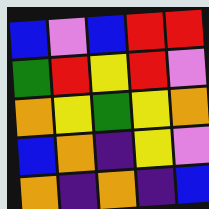[["blue", "violet", "blue", "red", "red"], ["green", "red", "yellow", "red", "violet"], ["orange", "yellow", "green", "yellow", "orange"], ["blue", "orange", "indigo", "yellow", "violet"], ["orange", "indigo", "orange", "indigo", "blue"]]